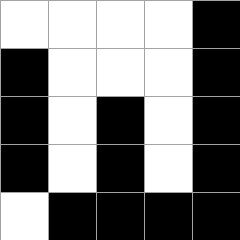[["white", "white", "white", "white", "black"], ["black", "white", "white", "white", "black"], ["black", "white", "black", "white", "black"], ["black", "white", "black", "white", "black"], ["white", "black", "black", "black", "black"]]